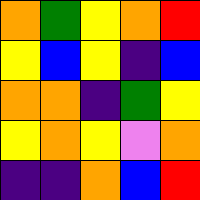[["orange", "green", "yellow", "orange", "red"], ["yellow", "blue", "yellow", "indigo", "blue"], ["orange", "orange", "indigo", "green", "yellow"], ["yellow", "orange", "yellow", "violet", "orange"], ["indigo", "indigo", "orange", "blue", "red"]]